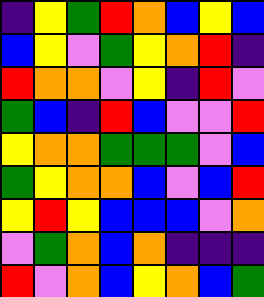[["indigo", "yellow", "green", "red", "orange", "blue", "yellow", "blue"], ["blue", "yellow", "violet", "green", "yellow", "orange", "red", "indigo"], ["red", "orange", "orange", "violet", "yellow", "indigo", "red", "violet"], ["green", "blue", "indigo", "red", "blue", "violet", "violet", "red"], ["yellow", "orange", "orange", "green", "green", "green", "violet", "blue"], ["green", "yellow", "orange", "orange", "blue", "violet", "blue", "red"], ["yellow", "red", "yellow", "blue", "blue", "blue", "violet", "orange"], ["violet", "green", "orange", "blue", "orange", "indigo", "indigo", "indigo"], ["red", "violet", "orange", "blue", "yellow", "orange", "blue", "green"]]